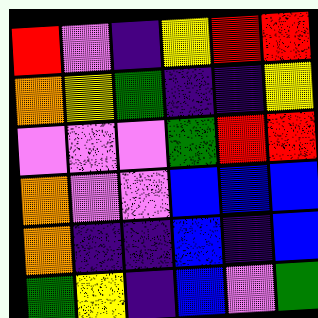[["red", "violet", "indigo", "yellow", "red", "red"], ["orange", "yellow", "green", "indigo", "indigo", "yellow"], ["violet", "violet", "violet", "green", "red", "red"], ["orange", "violet", "violet", "blue", "blue", "blue"], ["orange", "indigo", "indigo", "blue", "indigo", "blue"], ["green", "yellow", "indigo", "blue", "violet", "green"]]